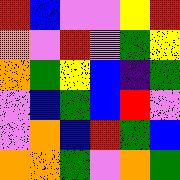[["red", "blue", "violet", "violet", "yellow", "red"], ["orange", "violet", "red", "violet", "green", "yellow"], ["orange", "green", "yellow", "blue", "indigo", "green"], ["violet", "blue", "green", "blue", "red", "violet"], ["violet", "orange", "blue", "red", "green", "blue"], ["orange", "orange", "green", "violet", "orange", "green"]]